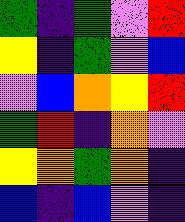[["green", "indigo", "green", "violet", "red"], ["yellow", "indigo", "green", "violet", "blue"], ["violet", "blue", "orange", "yellow", "red"], ["green", "red", "indigo", "orange", "violet"], ["yellow", "orange", "green", "orange", "indigo"], ["blue", "indigo", "blue", "violet", "indigo"]]